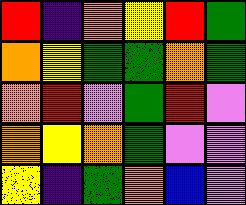[["red", "indigo", "orange", "yellow", "red", "green"], ["orange", "yellow", "green", "green", "orange", "green"], ["orange", "red", "violet", "green", "red", "violet"], ["orange", "yellow", "orange", "green", "violet", "violet"], ["yellow", "indigo", "green", "orange", "blue", "violet"]]